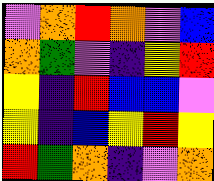[["violet", "orange", "red", "orange", "violet", "blue"], ["orange", "green", "violet", "indigo", "yellow", "red"], ["yellow", "indigo", "red", "blue", "blue", "violet"], ["yellow", "indigo", "blue", "yellow", "red", "yellow"], ["red", "green", "orange", "indigo", "violet", "orange"]]